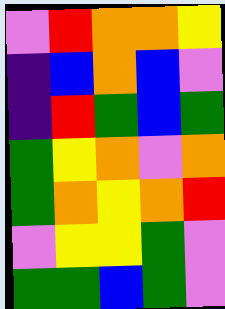[["violet", "red", "orange", "orange", "yellow"], ["indigo", "blue", "orange", "blue", "violet"], ["indigo", "red", "green", "blue", "green"], ["green", "yellow", "orange", "violet", "orange"], ["green", "orange", "yellow", "orange", "red"], ["violet", "yellow", "yellow", "green", "violet"], ["green", "green", "blue", "green", "violet"]]